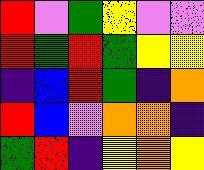[["red", "violet", "green", "yellow", "violet", "violet"], ["red", "green", "red", "green", "yellow", "yellow"], ["indigo", "blue", "red", "green", "indigo", "orange"], ["red", "blue", "violet", "orange", "orange", "indigo"], ["green", "red", "indigo", "yellow", "orange", "yellow"]]